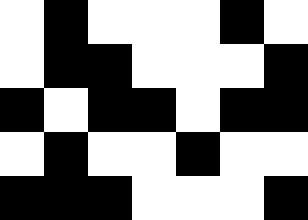[["white", "black", "white", "white", "white", "black", "white"], ["white", "black", "black", "white", "white", "white", "black"], ["black", "white", "black", "black", "white", "black", "black"], ["white", "black", "white", "white", "black", "white", "white"], ["black", "black", "black", "white", "white", "white", "black"]]